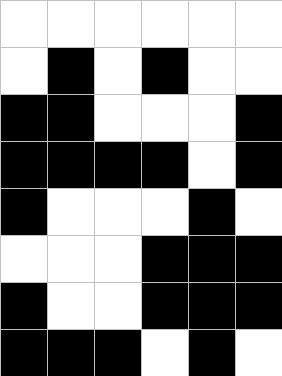[["white", "white", "white", "white", "white", "white"], ["white", "black", "white", "black", "white", "white"], ["black", "black", "white", "white", "white", "black"], ["black", "black", "black", "black", "white", "black"], ["black", "white", "white", "white", "black", "white"], ["white", "white", "white", "black", "black", "black"], ["black", "white", "white", "black", "black", "black"], ["black", "black", "black", "white", "black", "white"]]